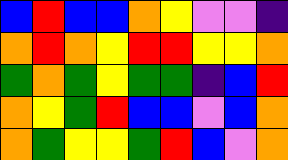[["blue", "red", "blue", "blue", "orange", "yellow", "violet", "violet", "indigo"], ["orange", "red", "orange", "yellow", "red", "red", "yellow", "yellow", "orange"], ["green", "orange", "green", "yellow", "green", "green", "indigo", "blue", "red"], ["orange", "yellow", "green", "red", "blue", "blue", "violet", "blue", "orange"], ["orange", "green", "yellow", "yellow", "green", "red", "blue", "violet", "orange"]]